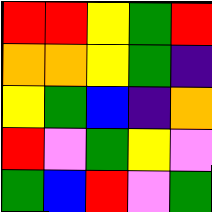[["red", "red", "yellow", "green", "red"], ["orange", "orange", "yellow", "green", "indigo"], ["yellow", "green", "blue", "indigo", "orange"], ["red", "violet", "green", "yellow", "violet"], ["green", "blue", "red", "violet", "green"]]